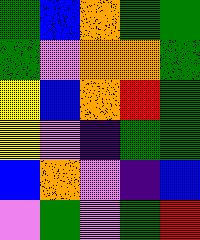[["green", "blue", "orange", "green", "green"], ["green", "violet", "orange", "orange", "green"], ["yellow", "blue", "orange", "red", "green"], ["yellow", "violet", "indigo", "green", "green"], ["blue", "orange", "violet", "indigo", "blue"], ["violet", "green", "violet", "green", "red"]]